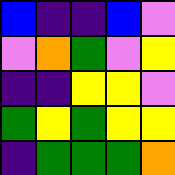[["blue", "indigo", "indigo", "blue", "violet"], ["violet", "orange", "green", "violet", "yellow"], ["indigo", "indigo", "yellow", "yellow", "violet"], ["green", "yellow", "green", "yellow", "yellow"], ["indigo", "green", "green", "green", "orange"]]